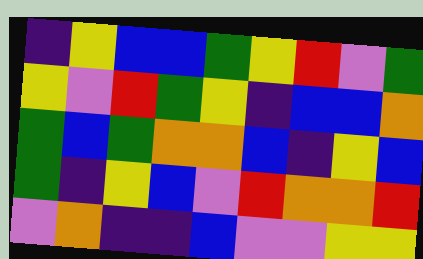[["indigo", "yellow", "blue", "blue", "green", "yellow", "red", "violet", "green"], ["yellow", "violet", "red", "green", "yellow", "indigo", "blue", "blue", "orange"], ["green", "blue", "green", "orange", "orange", "blue", "indigo", "yellow", "blue"], ["green", "indigo", "yellow", "blue", "violet", "red", "orange", "orange", "red"], ["violet", "orange", "indigo", "indigo", "blue", "violet", "violet", "yellow", "yellow"]]